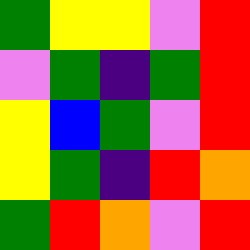[["green", "yellow", "yellow", "violet", "red"], ["violet", "green", "indigo", "green", "red"], ["yellow", "blue", "green", "violet", "red"], ["yellow", "green", "indigo", "red", "orange"], ["green", "red", "orange", "violet", "red"]]